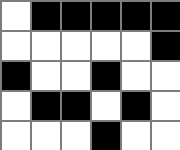[["white", "black", "black", "black", "black", "black"], ["white", "white", "white", "white", "white", "black"], ["black", "white", "white", "black", "white", "white"], ["white", "black", "black", "white", "black", "white"], ["white", "white", "white", "black", "white", "white"]]